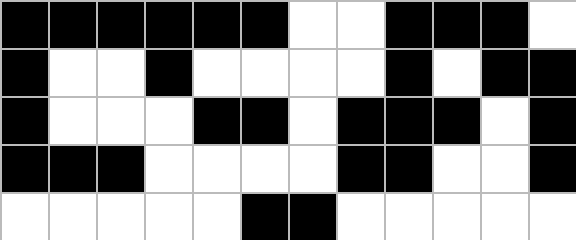[["black", "black", "black", "black", "black", "black", "white", "white", "black", "black", "black", "white"], ["black", "white", "white", "black", "white", "white", "white", "white", "black", "white", "black", "black"], ["black", "white", "white", "white", "black", "black", "white", "black", "black", "black", "white", "black"], ["black", "black", "black", "white", "white", "white", "white", "black", "black", "white", "white", "black"], ["white", "white", "white", "white", "white", "black", "black", "white", "white", "white", "white", "white"]]